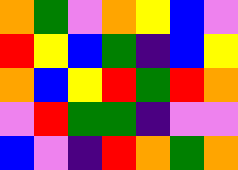[["orange", "green", "violet", "orange", "yellow", "blue", "violet"], ["red", "yellow", "blue", "green", "indigo", "blue", "yellow"], ["orange", "blue", "yellow", "red", "green", "red", "orange"], ["violet", "red", "green", "green", "indigo", "violet", "violet"], ["blue", "violet", "indigo", "red", "orange", "green", "orange"]]